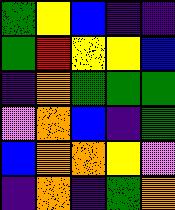[["green", "yellow", "blue", "indigo", "indigo"], ["green", "red", "yellow", "yellow", "blue"], ["indigo", "orange", "green", "green", "green"], ["violet", "orange", "blue", "indigo", "green"], ["blue", "orange", "orange", "yellow", "violet"], ["indigo", "orange", "indigo", "green", "orange"]]